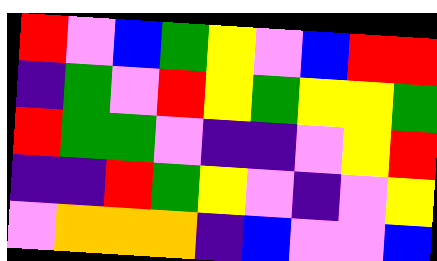[["red", "violet", "blue", "green", "yellow", "violet", "blue", "red", "red"], ["indigo", "green", "violet", "red", "yellow", "green", "yellow", "yellow", "green"], ["red", "green", "green", "violet", "indigo", "indigo", "violet", "yellow", "red"], ["indigo", "indigo", "red", "green", "yellow", "violet", "indigo", "violet", "yellow"], ["violet", "orange", "orange", "orange", "indigo", "blue", "violet", "violet", "blue"]]